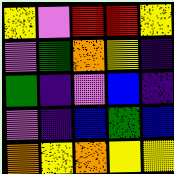[["yellow", "violet", "red", "red", "yellow"], ["violet", "green", "orange", "yellow", "indigo"], ["green", "indigo", "violet", "blue", "indigo"], ["violet", "indigo", "blue", "green", "blue"], ["orange", "yellow", "orange", "yellow", "yellow"]]